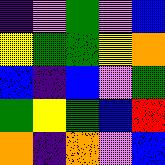[["indigo", "violet", "green", "violet", "blue"], ["yellow", "green", "green", "yellow", "orange"], ["blue", "indigo", "blue", "violet", "green"], ["green", "yellow", "green", "blue", "red"], ["orange", "indigo", "orange", "violet", "blue"]]